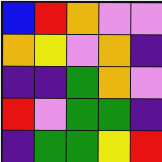[["blue", "red", "orange", "violet", "violet"], ["orange", "yellow", "violet", "orange", "indigo"], ["indigo", "indigo", "green", "orange", "violet"], ["red", "violet", "green", "green", "indigo"], ["indigo", "green", "green", "yellow", "red"]]